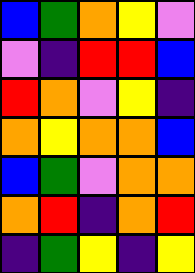[["blue", "green", "orange", "yellow", "violet"], ["violet", "indigo", "red", "red", "blue"], ["red", "orange", "violet", "yellow", "indigo"], ["orange", "yellow", "orange", "orange", "blue"], ["blue", "green", "violet", "orange", "orange"], ["orange", "red", "indigo", "orange", "red"], ["indigo", "green", "yellow", "indigo", "yellow"]]